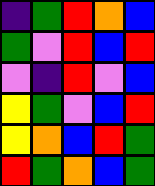[["indigo", "green", "red", "orange", "blue"], ["green", "violet", "red", "blue", "red"], ["violet", "indigo", "red", "violet", "blue"], ["yellow", "green", "violet", "blue", "red"], ["yellow", "orange", "blue", "red", "green"], ["red", "green", "orange", "blue", "green"]]